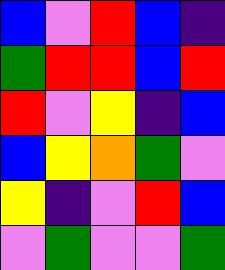[["blue", "violet", "red", "blue", "indigo"], ["green", "red", "red", "blue", "red"], ["red", "violet", "yellow", "indigo", "blue"], ["blue", "yellow", "orange", "green", "violet"], ["yellow", "indigo", "violet", "red", "blue"], ["violet", "green", "violet", "violet", "green"]]